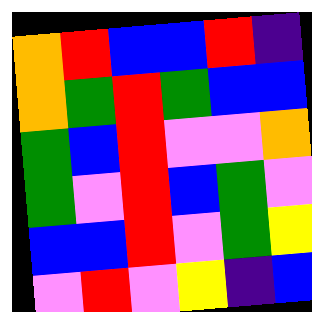[["orange", "red", "blue", "blue", "red", "indigo"], ["orange", "green", "red", "green", "blue", "blue"], ["green", "blue", "red", "violet", "violet", "orange"], ["green", "violet", "red", "blue", "green", "violet"], ["blue", "blue", "red", "violet", "green", "yellow"], ["violet", "red", "violet", "yellow", "indigo", "blue"]]